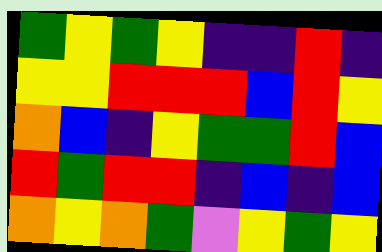[["green", "yellow", "green", "yellow", "indigo", "indigo", "red", "indigo"], ["yellow", "yellow", "red", "red", "red", "blue", "red", "yellow"], ["orange", "blue", "indigo", "yellow", "green", "green", "red", "blue"], ["red", "green", "red", "red", "indigo", "blue", "indigo", "blue"], ["orange", "yellow", "orange", "green", "violet", "yellow", "green", "yellow"]]